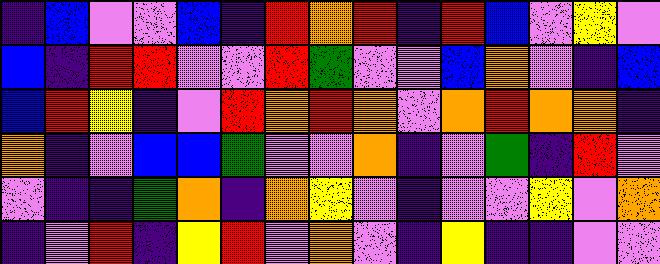[["indigo", "blue", "violet", "violet", "blue", "indigo", "red", "orange", "red", "indigo", "red", "blue", "violet", "yellow", "violet"], ["blue", "indigo", "red", "red", "violet", "violet", "red", "green", "violet", "violet", "blue", "orange", "violet", "indigo", "blue"], ["blue", "red", "yellow", "indigo", "violet", "red", "orange", "red", "orange", "violet", "orange", "red", "orange", "orange", "indigo"], ["orange", "indigo", "violet", "blue", "blue", "green", "violet", "violet", "orange", "indigo", "violet", "green", "indigo", "red", "violet"], ["violet", "indigo", "indigo", "green", "orange", "indigo", "orange", "yellow", "violet", "indigo", "violet", "violet", "yellow", "violet", "orange"], ["indigo", "violet", "red", "indigo", "yellow", "red", "violet", "orange", "violet", "indigo", "yellow", "indigo", "indigo", "violet", "violet"]]